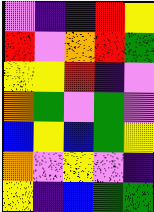[["violet", "indigo", "indigo", "red", "yellow"], ["red", "violet", "orange", "red", "green"], ["yellow", "yellow", "red", "indigo", "violet"], ["orange", "green", "violet", "green", "violet"], ["blue", "yellow", "blue", "green", "yellow"], ["orange", "violet", "yellow", "violet", "indigo"], ["yellow", "indigo", "blue", "green", "green"]]